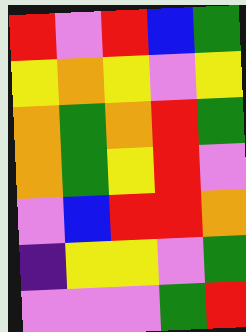[["red", "violet", "red", "blue", "green"], ["yellow", "orange", "yellow", "violet", "yellow"], ["orange", "green", "orange", "red", "green"], ["orange", "green", "yellow", "red", "violet"], ["violet", "blue", "red", "red", "orange"], ["indigo", "yellow", "yellow", "violet", "green"], ["violet", "violet", "violet", "green", "red"]]